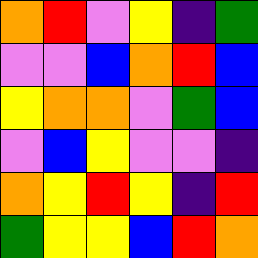[["orange", "red", "violet", "yellow", "indigo", "green"], ["violet", "violet", "blue", "orange", "red", "blue"], ["yellow", "orange", "orange", "violet", "green", "blue"], ["violet", "blue", "yellow", "violet", "violet", "indigo"], ["orange", "yellow", "red", "yellow", "indigo", "red"], ["green", "yellow", "yellow", "blue", "red", "orange"]]